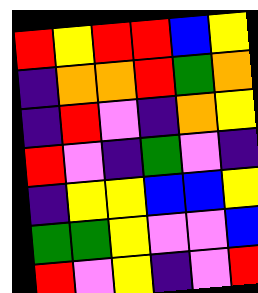[["red", "yellow", "red", "red", "blue", "yellow"], ["indigo", "orange", "orange", "red", "green", "orange"], ["indigo", "red", "violet", "indigo", "orange", "yellow"], ["red", "violet", "indigo", "green", "violet", "indigo"], ["indigo", "yellow", "yellow", "blue", "blue", "yellow"], ["green", "green", "yellow", "violet", "violet", "blue"], ["red", "violet", "yellow", "indigo", "violet", "red"]]